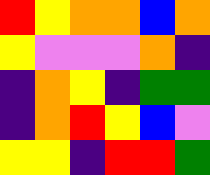[["red", "yellow", "orange", "orange", "blue", "orange"], ["yellow", "violet", "violet", "violet", "orange", "indigo"], ["indigo", "orange", "yellow", "indigo", "green", "green"], ["indigo", "orange", "red", "yellow", "blue", "violet"], ["yellow", "yellow", "indigo", "red", "red", "green"]]